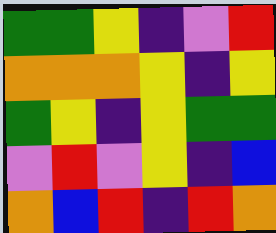[["green", "green", "yellow", "indigo", "violet", "red"], ["orange", "orange", "orange", "yellow", "indigo", "yellow"], ["green", "yellow", "indigo", "yellow", "green", "green"], ["violet", "red", "violet", "yellow", "indigo", "blue"], ["orange", "blue", "red", "indigo", "red", "orange"]]